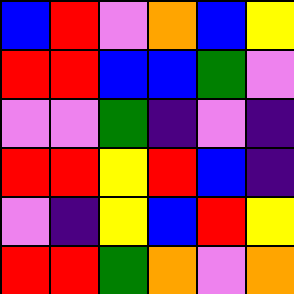[["blue", "red", "violet", "orange", "blue", "yellow"], ["red", "red", "blue", "blue", "green", "violet"], ["violet", "violet", "green", "indigo", "violet", "indigo"], ["red", "red", "yellow", "red", "blue", "indigo"], ["violet", "indigo", "yellow", "blue", "red", "yellow"], ["red", "red", "green", "orange", "violet", "orange"]]